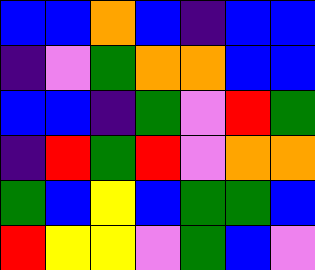[["blue", "blue", "orange", "blue", "indigo", "blue", "blue"], ["indigo", "violet", "green", "orange", "orange", "blue", "blue"], ["blue", "blue", "indigo", "green", "violet", "red", "green"], ["indigo", "red", "green", "red", "violet", "orange", "orange"], ["green", "blue", "yellow", "blue", "green", "green", "blue"], ["red", "yellow", "yellow", "violet", "green", "blue", "violet"]]